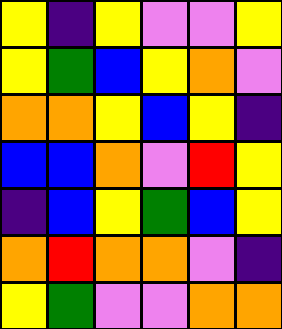[["yellow", "indigo", "yellow", "violet", "violet", "yellow"], ["yellow", "green", "blue", "yellow", "orange", "violet"], ["orange", "orange", "yellow", "blue", "yellow", "indigo"], ["blue", "blue", "orange", "violet", "red", "yellow"], ["indigo", "blue", "yellow", "green", "blue", "yellow"], ["orange", "red", "orange", "orange", "violet", "indigo"], ["yellow", "green", "violet", "violet", "orange", "orange"]]